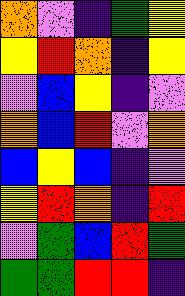[["orange", "violet", "indigo", "green", "yellow"], ["yellow", "red", "orange", "indigo", "yellow"], ["violet", "blue", "yellow", "indigo", "violet"], ["orange", "blue", "red", "violet", "orange"], ["blue", "yellow", "blue", "indigo", "violet"], ["yellow", "red", "orange", "indigo", "red"], ["violet", "green", "blue", "red", "green"], ["green", "green", "red", "red", "indigo"]]